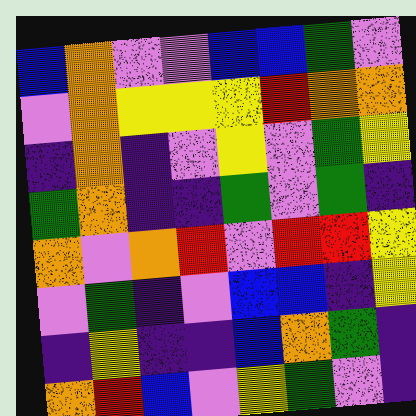[["blue", "orange", "violet", "violet", "blue", "blue", "green", "violet"], ["violet", "orange", "yellow", "yellow", "yellow", "red", "orange", "orange"], ["indigo", "orange", "indigo", "violet", "yellow", "violet", "green", "yellow"], ["green", "orange", "indigo", "indigo", "green", "violet", "green", "indigo"], ["orange", "violet", "orange", "red", "violet", "red", "red", "yellow"], ["violet", "green", "indigo", "violet", "blue", "blue", "indigo", "yellow"], ["indigo", "yellow", "indigo", "indigo", "blue", "orange", "green", "indigo"], ["orange", "red", "blue", "violet", "yellow", "green", "violet", "indigo"]]